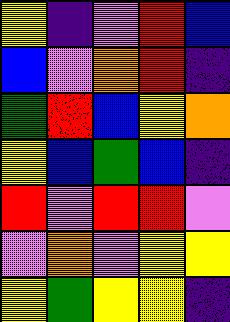[["yellow", "indigo", "violet", "red", "blue"], ["blue", "violet", "orange", "red", "indigo"], ["green", "red", "blue", "yellow", "orange"], ["yellow", "blue", "green", "blue", "indigo"], ["red", "violet", "red", "red", "violet"], ["violet", "orange", "violet", "yellow", "yellow"], ["yellow", "green", "yellow", "yellow", "indigo"]]